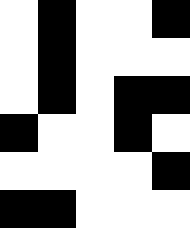[["white", "black", "white", "white", "black"], ["white", "black", "white", "white", "white"], ["white", "black", "white", "black", "black"], ["black", "white", "white", "black", "white"], ["white", "white", "white", "white", "black"], ["black", "black", "white", "white", "white"]]